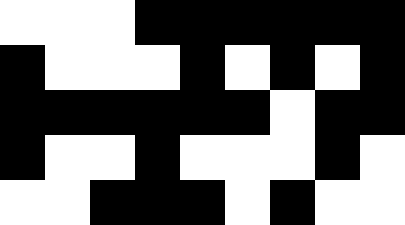[["white", "white", "white", "black", "black", "black", "black", "black", "black"], ["black", "white", "white", "white", "black", "white", "black", "white", "black"], ["black", "black", "black", "black", "black", "black", "white", "black", "black"], ["black", "white", "white", "black", "white", "white", "white", "black", "white"], ["white", "white", "black", "black", "black", "white", "black", "white", "white"]]